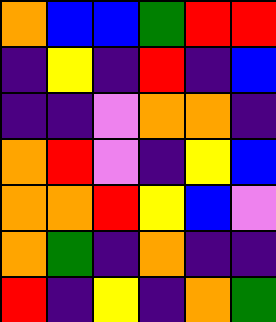[["orange", "blue", "blue", "green", "red", "red"], ["indigo", "yellow", "indigo", "red", "indigo", "blue"], ["indigo", "indigo", "violet", "orange", "orange", "indigo"], ["orange", "red", "violet", "indigo", "yellow", "blue"], ["orange", "orange", "red", "yellow", "blue", "violet"], ["orange", "green", "indigo", "orange", "indigo", "indigo"], ["red", "indigo", "yellow", "indigo", "orange", "green"]]